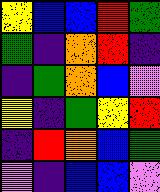[["yellow", "blue", "blue", "red", "green"], ["green", "indigo", "orange", "red", "indigo"], ["indigo", "green", "orange", "blue", "violet"], ["yellow", "indigo", "green", "yellow", "red"], ["indigo", "red", "orange", "blue", "green"], ["violet", "indigo", "blue", "blue", "violet"]]